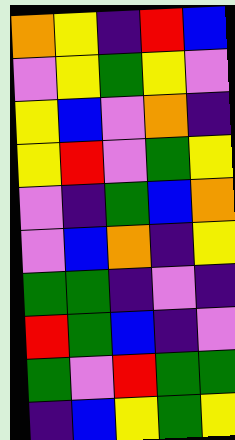[["orange", "yellow", "indigo", "red", "blue"], ["violet", "yellow", "green", "yellow", "violet"], ["yellow", "blue", "violet", "orange", "indigo"], ["yellow", "red", "violet", "green", "yellow"], ["violet", "indigo", "green", "blue", "orange"], ["violet", "blue", "orange", "indigo", "yellow"], ["green", "green", "indigo", "violet", "indigo"], ["red", "green", "blue", "indigo", "violet"], ["green", "violet", "red", "green", "green"], ["indigo", "blue", "yellow", "green", "yellow"]]